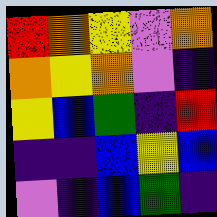[["red", "orange", "yellow", "violet", "orange"], ["orange", "yellow", "orange", "violet", "indigo"], ["yellow", "blue", "green", "indigo", "red"], ["indigo", "indigo", "blue", "yellow", "blue"], ["violet", "indigo", "blue", "green", "indigo"]]